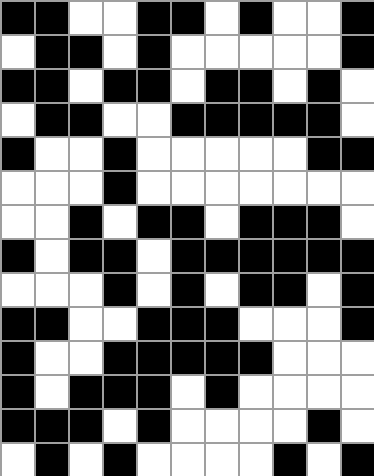[["black", "black", "white", "white", "black", "black", "white", "black", "white", "white", "black"], ["white", "black", "black", "white", "black", "white", "white", "white", "white", "white", "black"], ["black", "black", "white", "black", "black", "white", "black", "black", "white", "black", "white"], ["white", "black", "black", "white", "white", "black", "black", "black", "black", "black", "white"], ["black", "white", "white", "black", "white", "white", "white", "white", "white", "black", "black"], ["white", "white", "white", "black", "white", "white", "white", "white", "white", "white", "white"], ["white", "white", "black", "white", "black", "black", "white", "black", "black", "black", "white"], ["black", "white", "black", "black", "white", "black", "black", "black", "black", "black", "black"], ["white", "white", "white", "black", "white", "black", "white", "black", "black", "white", "black"], ["black", "black", "white", "white", "black", "black", "black", "white", "white", "white", "black"], ["black", "white", "white", "black", "black", "black", "black", "black", "white", "white", "white"], ["black", "white", "black", "black", "black", "white", "black", "white", "white", "white", "white"], ["black", "black", "black", "white", "black", "white", "white", "white", "white", "black", "white"], ["white", "black", "white", "black", "white", "white", "white", "white", "black", "white", "black"]]